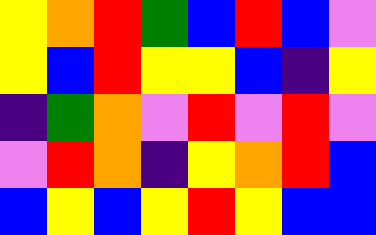[["yellow", "orange", "red", "green", "blue", "red", "blue", "violet"], ["yellow", "blue", "red", "yellow", "yellow", "blue", "indigo", "yellow"], ["indigo", "green", "orange", "violet", "red", "violet", "red", "violet"], ["violet", "red", "orange", "indigo", "yellow", "orange", "red", "blue"], ["blue", "yellow", "blue", "yellow", "red", "yellow", "blue", "blue"]]